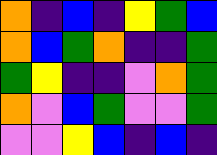[["orange", "indigo", "blue", "indigo", "yellow", "green", "blue"], ["orange", "blue", "green", "orange", "indigo", "indigo", "green"], ["green", "yellow", "indigo", "indigo", "violet", "orange", "green"], ["orange", "violet", "blue", "green", "violet", "violet", "green"], ["violet", "violet", "yellow", "blue", "indigo", "blue", "indigo"]]